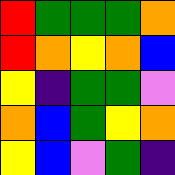[["red", "green", "green", "green", "orange"], ["red", "orange", "yellow", "orange", "blue"], ["yellow", "indigo", "green", "green", "violet"], ["orange", "blue", "green", "yellow", "orange"], ["yellow", "blue", "violet", "green", "indigo"]]